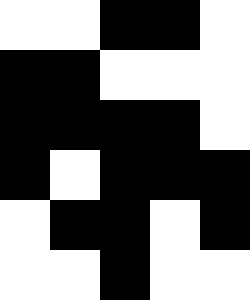[["white", "white", "black", "black", "white"], ["black", "black", "white", "white", "white"], ["black", "black", "black", "black", "white"], ["black", "white", "black", "black", "black"], ["white", "black", "black", "white", "black"], ["white", "white", "black", "white", "white"]]